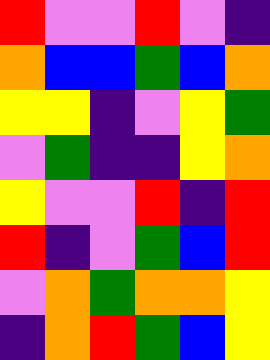[["red", "violet", "violet", "red", "violet", "indigo"], ["orange", "blue", "blue", "green", "blue", "orange"], ["yellow", "yellow", "indigo", "violet", "yellow", "green"], ["violet", "green", "indigo", "indigo", "yellow", "orange"], ["yellow", "violet", "violet", "red", "indigo", "red"], ["red", "indigo", "violet", "green", "blue", "red"], ["violet", "orange", "green", "orange", "orange", "yellow"], ["indigo", "orange", "red", "green", "blue", "yellow"]]